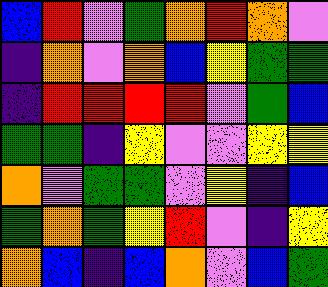[["blue", "red", "violet", "green", "orange", "red", "orange", "violet"], ["indigo", "orange", "violet", "orange", "blue", "yellow", "green", "green"], ["indigo", "red", "red", "red", "red", "violet", "green", "blue"], ["green", "green", "indigo", "yellow", "violet", "violet", "yellow", "yellow"], ["orange", "violet", "green", "green", "violet", "yellow", "indigo", "blue"], ["green", "orange", "green", "yellow", "red", "violet", "indigo", "yellow"], ["orange", "blue", "indigo", "blue", "orange", "violet", "blue", "green"]]